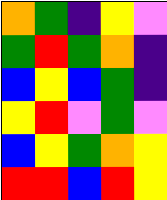[["orange", "green", "indigo", "yellow", "violet"], ["green", "red", "green", "orange", "indigo"], ["blue", "yellow", "blue", "green", "indigo"], ["yellow", "red", "violet", "green", "violet"], ["blue", "yellow", "green", "orange", "yellow"], ["red", "red", "blue", "red", "yellow"]]